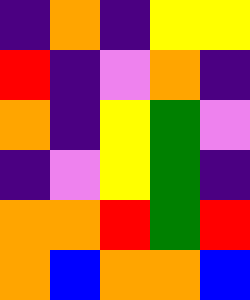[["indigo", "orange", "indigo", "yellow", "yellow"], ["red", "indigo", "violet", "orange", "indigo"], ["orange", "indigo", "yellow", "green", "violet"], ["indigo", "violet", "yellow", "green", "indigo"], ["orange", "orange", "red", "green", "red"], ["orange", "blue", "orange", "orange", "blue"]]